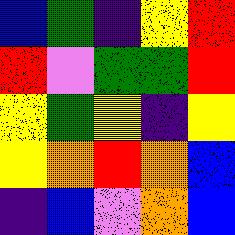[["blue", "green", "indigo", "yellow", "red"], ["red", "violet", "green", "green", "red"], ["yellow", "green", "yellow", "indigo", "yellow"], ["yellow", "orange", "red", "orange", "blue"], ["indigo", "blue", "violet", "orange", "blue"]]